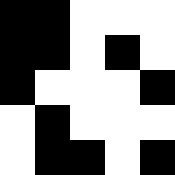[["black", "black", "white", "white", "white"], ["black", "black", "white", "black", "white"], ["black", "white", "white", "white", "black"], ["white", "black", "white", "white", "white"], ["white", "black", "black", "white", "black"]]